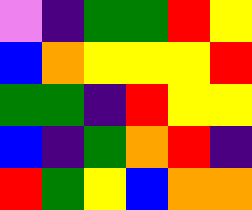[["violet", "indigo", "green", "green", "red", "yellow"], ["blue", "orange", "yellow", "yellow", "yellow", "red"], ["green", "green", "indigo", "red", "yellow", "yellow"], ["blue", "indigo", "green", "orange", "red", "indigo"], ["red", "green", "yellow", "blue", "orange", "orange"]]